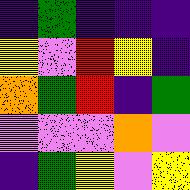[["indigo", "green", "indigo", "indigo", "indigo"], ["yellow", "violet", "red", "yellow", "indigo"], ["orange", "green", "red", "indigo", "green"], ["violet", "violet", "violet", "orange", "violet"], ["indigo", "green", "yellow", "violet", "yellow"]]